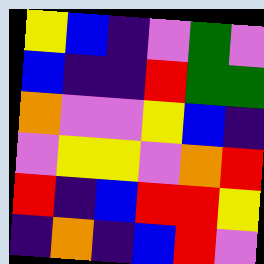[["yellow", "blue", "indigo", "violet", "green", "violet"], ["blue", "indigo", "indigo", "red", "green", "green"], ["orange", "violet", "violet", "yellow", "blue", "indigo"], ["violet", "yellow", "yellow", "violet", "orange", "red"], ["red", "indigo", "blue", "red", "red", "yellow"], ["indigo", "orange", "indigo", "blue", "red", "violet"]]